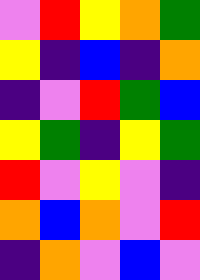[["violet", "red", "yellow", "orange", "green"], ["yellow", "indigo", "blue", "indigo", "orange"], ["indigo", "violet", "red", "green", "blue"], ["yellow", "green", "indigo", "yellow", "green"], ["red", "violet", "yellow", "violet", "indigo"], ["orange", "blue", "orange", "violet", "red"], ["indigo", "orange", "violet", "blue", "violet"]]